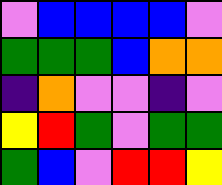[["violet", "blue", "blue", "blue", "blue", "violet"], ["green", "green", "green", "blue", "orange", "orange"], ["indigo", "orange", "violet", "violet", "indigo", "violet"], ["yellow", "red", "green", "violet", "green", "green"], ["green", "blue", "violet", "red", "red", "yellow"]]